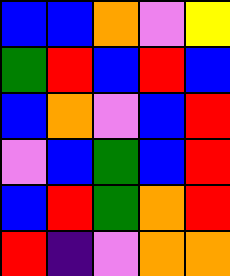[["blue", "blue", "orange", "violet", "yellow"], ["green", "red", "blue", "red", "blue"], ["blue", "orange", "violet", "blue", "red"], ["violet", "blue", "green", "blue", "red"], ["blue", "red", "green", "orange", "red"], ["red", "indigo", "violet", "orange", "orange"]]